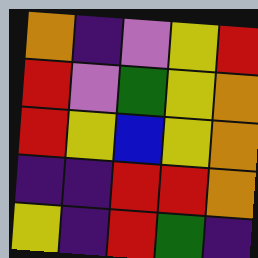[["orange", "indigo", "violet", "yellow", "red"], ["red", "violet", "green", "yellow", "orange"], ["red", "yellow", "blue", "yellow", "orange"], ["indigo", "indigo", "red", "red", "orange"], ["yellow", "indigo", "red", "green", "indigo"]]